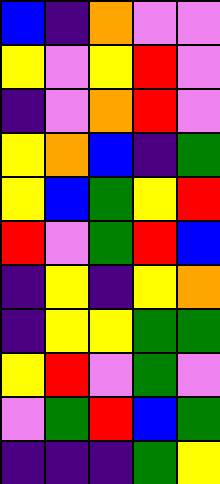[["blue", "indigo", "orange", "violet", "violet"], ["yellow", "violet", "yellow", "red", "violet"], ["indigo", "violet", "orange", "red", "violet"], ["yellow", "orange", "blue", "indigo", "green"], ["yellow", "blue", "green", "yellow", "red"], ["red", "violet", "green", "red", "blue"], ["indigo", "yellow", "indigo", "yellow", "orange"], ["indigo", "yellow", "yellow", "green", "green"], ["yellow", "red", "violet", "green", "violet"], ["violet", "green", "red", "blue", "green"], ["indigo", "indigo", "indigo", "green", "yellow"]]